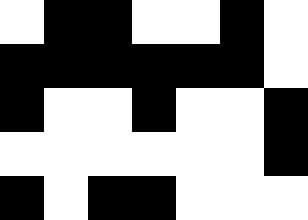[["white", "black", "black", "white", "white", "black", "white"], ["black", "black", "black", "black", "black", "black", "white"], ["black", "white", "white", "black", "white", "white", "black"], ["white", "white", "white", "white", "white", "white", "black"], ["black", "white", "black", "black", "white", "white", "white"]]